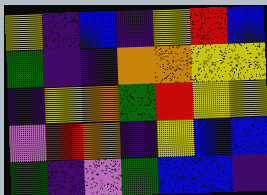[["yellow", "indigo", "blue", "indigo", "yellow", "red", "blue"], ["green", "indigo", "indigo", "orange", "orange", "yellow", "yellow"], ["indigo", "yellow", "orange", "green", "red", "yellow", "yellow"], ["violet", "red", "orange", "indigo", "yellow", "blue", "blue"], ["green", "indigo", "violet", "green", "blue", "blue", "indigo"]]